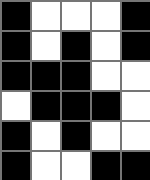[["black", "white", "white", "white", "black"], ["black", "white", "black", "white", "black"], ["black", "black", "black", "white", "white"], ["white", "black", "black", "black", "white"], ["black", "white", "black", "white", "white"], ["black", "white", "white", "black", "black"]]